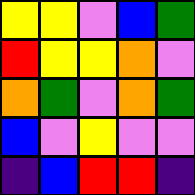[["yellow", "yellow", "violet", "blue", "green"], ["red", "yellow", "yellow", "orange", "violet"], ["orange", "green", "violet", "orange", "green"], ["blue", "violet", "yellow", "violet", "violet"], ["indigo", "blue", "red", "red", "indigo"]]